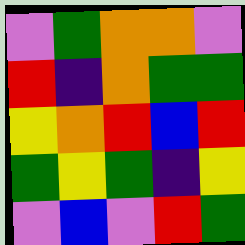[["violet", "green", "orange", "orange", "violet"], ["red", "indigo", "orange", "green", "green"], ["yellow", "orange", "red", "blue", "red"], ["green", "yellow", "green", "indigo", "yellow"], ["violet", "blue", "violet", "red", "green"]]